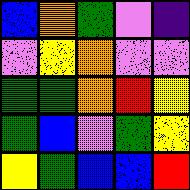[["blue", "orange", "green", "violet", "indigo"], ["violet", "yellow", "orange", "violet", "violet"], ["green", "green", "orange", "red", "yellow"], ["green", "blue", "violet", "green", "yellow"], ["yellow", "green", "blue", "blue", "red"]]